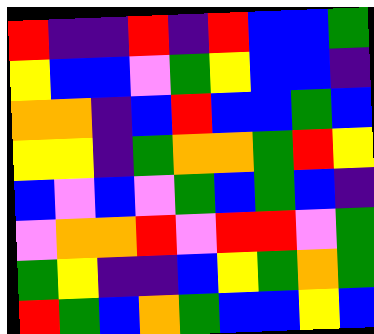[["red", "indigo", "indigo", "red", "indigo", "red", "blue", "blue", "green"], ["yellow", "blue", "blue", "violet", "green", "yellow", "blue", "blue", "indigo"], ["orange", "orange", "indigo", "blue", "red", "blue", "blue", "green", "blue"], ["yellow", "yellow", "indigo", "green", "orange", "orange", "green", "red", "yellow"], ["blue", "violet", "blue", "violet", "green", "blue", "green", "blue", "indigo"], ["violet", "orange", "orange", "red", "violet", "red", "red", "violet", "green"], ["green", "yellow", "indigo", "indigo", "blue", "yellow", "green", "orange", "green"], ["red", "green", "blue", "orange", "green", "blue", "blue", "yellow", "blue"]]